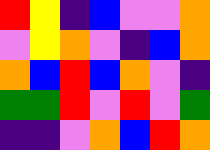[["red", "yellow", "indigo", "blue", "violet", "violet", "orange"], ["violet", "yellow", "orange", "violet", "indigo", "blue", "orange"], ["orange", "blue", "red", "blue", "orange", "violet", "indigo"], ["green", "green", "red", "violet", "red", "violet", "green"], ["indigo", "indigo", "violet", "orange", "blue", "red", "orange"]]